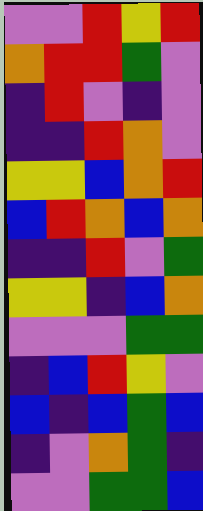[["violet", "violet", "red", "yellow", "red"], ["orange", "red", "red", "green", "violet"], ["indigo", "red", "violet", "indigo", "violet"], ["indigo", "indigo", "red", "orange", "violet"], ["yellow", "yellow", "blue", "orange", "red"], ["blue", "red", "orange", "blue", "orange"], ["indigo", "indigo", "red", "violet", "green"], ["yellow", "yellow", "indigo", "blue", "orange"], ["violet", "violet", "violet", "green", "green"], ["indigo", "blue", "red", "yellow", "violet"], ["blue", "indigo", "blue", "green", "blue"], ["indigo", "violet", "orange", "green", "indigo"], ["violet", "violet", "green", "green", "blue"]]